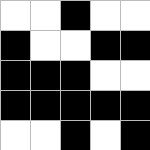[["white", "white", "black", "white", "white"], ["black", "white", "white", "black", "black"], ["black", "black", "black", "white", "white"], ["black", "black", "black", "black", "black"], ["white", "white", "black", "white", "black"]]